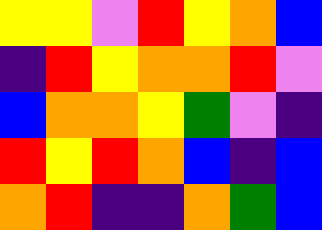[["yellow", "yellow", "violet", "red", "yellow", "orange", "blue"], ["indigo", "red", "yellow", "orange", "orange", "red", "violet"], ["blue", "orange", "orange", "yellow", "green", "violet", "indigo"], ["red", "yellow", "red", "orange", "blue", "indigo", "blue"], ["orange", "red", "indigo", "indigo", "orange", "green", "blue"]]